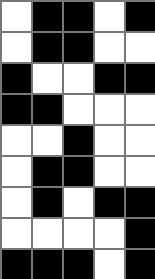[["white", "black", "black", "white", "black"], ["white", "black", "black", "white", "white"], ["black", "white", "white", "black", "black"], ["black", "black", "white", "white", "white"], ["white", "white", "black", "white", "white"], ["white", "black", "black", "white", "white"], ["white", "black", "white", "black", "black"], ["white", "white", "white", "white", "black"], ["black", "black", "black", "white", "black"]]